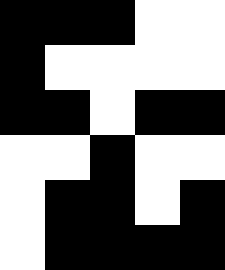[["black", "black", "black", "white", "white"], ["black", "white", "white", "white", "white"], ["black", "black", "white", "black", "black"], ["white", "white", "black", "white", "white"], ["white", "black", "black", "white", "black"], ["white", "black", "black", "black", "black"]]